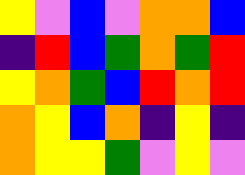[["yellow", "violet", "blue", "violet", "orange", "orange", "blue"], ["indigo", "red", "blue", "green", "orange", "green", "red"], ["yellow", "orange", "green", "blue", "red", "orange", "red"], ["orange", "yellow", "blue", "orange", "indigo", "yellow", "indigo"], ["orange", "yellow", "yellow", "green", "violet", "yellow", "violet"]]